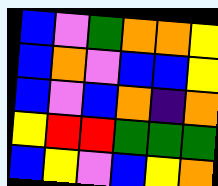[["blue", "violet", "green", "orange", "orange", "yellow"], ["blue", "orange", "violet", "blue", "blue", "yellow"], ["blue", "violet", "blue", "orange", "indigo", "orange"], ["yellow", "red", "red", "green", "green", "green"], ["blue", "yellow", "violet", "blue", "yellow", "orange"]]